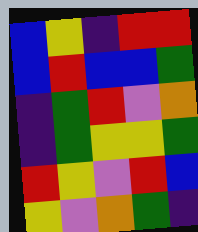[["blue", "yellow", "indigo", "red", "red"], ["blue", "red", "blue", "blue", "green"], ["indigo", "green", "red", "violet", "orange"], ["indigo", "green", "yellow", "yellow", "green"], ["red", "yellow", "violet", "red", "blue"], ["yellow", "violet", "orange", "green", "indigo"]]